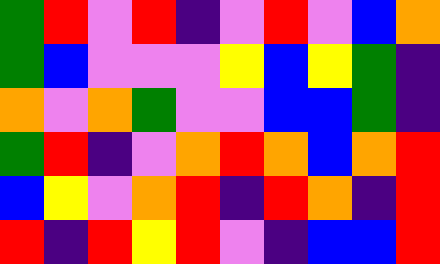[["green", "red", "violet", "red", "indigo", "violet", "red", "violet", "blue", "orange"], ["green", "blue", "violet", "violet", "violet", "yellow", "blue", "yellow", "green", "indigo"], ["orange", "violet", "orange", "green", "violet", "violet", "blue", "blue", "green", "indigo"], ["green", "red", "indigo", "violet", "orange", "red", "orange", "blue", "orange", "red"], ["blue", "yellow", "violet", "orange", "red", "indigo", "red", "orange", "indigo", "red"], ["red", "indigo", "red", "yellow", "red", "violet", "indigo", "blue", "blue", "red"]]